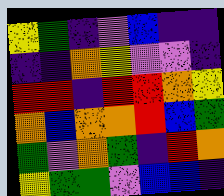[["yellow", "green", "indigo", "violet", "blue", "indigo", "indigo"], ["indigo", "indigo", "orange", "yellow", "violet", "violet", "indigo"], ["red", "red", "indigo", "red", "red", "orange", "yellow"], ["orange", "blue", "orange", "orange", "red", "blue", "green"], ["green", "violet", "orange", "green", "indigo", "red", "orange"], ["yellow", "green", "green", "violet", "blue", "blue", "indigo"]]